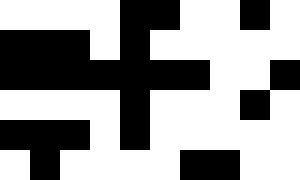[["white", "white", "white", "white", "black", "black", "white", "white", "black", "white"], ["black", "black", "black", "white", "black", "white", "white", "white", "white", "white"], ["black", "black", "black", "black", "black", "black", "black", "white", "white", "black"], ["white", "white", "white", "white", "black", "white", "white", "white", "black", "white"], ["black", "black", "black", "white", "black", "white", "white", "white", "white", "white"], ["white", "black", "white", "white", "white", "white", "black", "black", "white", "white"]]